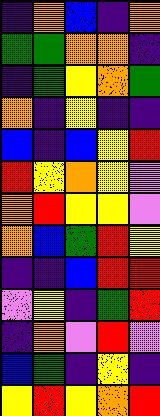[["indigo", "orange", "blue", "indigo", "orange"], ["green", "green", "orange", "orange", "indigo"], ["indigo", "green", "yellow", "orange", "green"], ["orange", "indigo", "yellow", "indigo", "indigo"], ["blue", "indigo", "blue", "yellow", "red"], ["red", "yellow", "orange", "yellow", "violet"], ["orange", "red", "yellow", "yellow", "violet"], ["orange", "blue", "green", "red", "yellow"], ["indigo", "indigo", "blue", "red", "red"], ["violet", "yellow", "indigo", "green", "red"], ["indigo", "orange", "violet", "red", "violet"], ["blue", "green", "indigo", "yellow", "indigo"], ["yellow", "red", "yellow", "orange", "red"]]